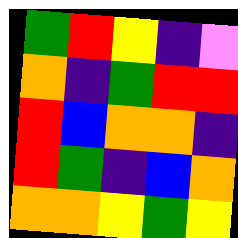[["green", "red", "yellow", "indigo", "violet"], ["orange", "indigo", "green", "red", "red"], ["red", "blue", "orange", "orange", "indigo"], ["red", "green", "indigo", "blue", "orange"], ["orange", "orange", "yellow", "green", "yellow"]]